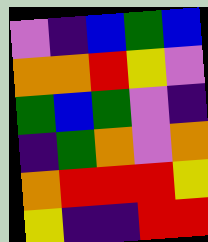[["violet", "indigo", "blue", "green", "blue"], ["orange", "orange", "red", "yellow", "violet"], ["green", "blue", "green", "violet", "indigo"], ["indigo", "green", "orange", "violet", "orange"], ["orange", "red", "red", "red", "yellow"], ["yellow", "indigo", "indigo", "red", "red"]]